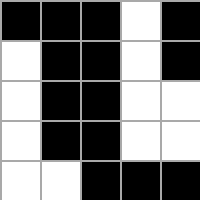[["black", "black", "black", "white", "black"], ["white", "black", "black", "white", "black"], ["white", "black", "black", "white", "white"], ["white", "black", "black", "white", "white"], ["white", "white", "black", "black", "black"]]